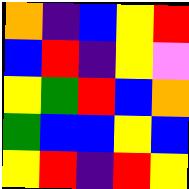[["orange", "indigo", "blue", "yellow", "red"], ["blue", "red", "indigo", "yellow", "violet"], ["yellow", "green", "red", "blue", "orange"], ["green", "blue", "blue", "yellow", "blue"], ["yellow", "red", "indigo", "red", "yellow"]]